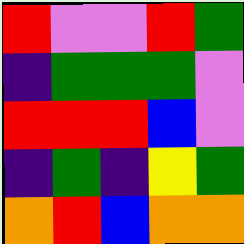[["red", "violet", "violet", "red", "green"], ["indigo", "green", "green", "green", "violet"], ["red", "red", "red", "blue", "violet"], ["indigo", "green", "indigo", "yellow", "green"], ["orange", "red", "blue", "orange", "orange"]]